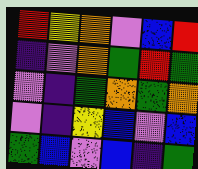[["red", "yellow", "orange", "violet", "blue", "red"], ["indigo", "violet", "orange", "green", "red", "green"], ["violet", "indigo", "green", "orange", "green", "orange"], ["violet", "indigo", "yellow", "blue", "violet", "blue"], ["green", "blue", "violet", "blue", "indigo", "green"]]